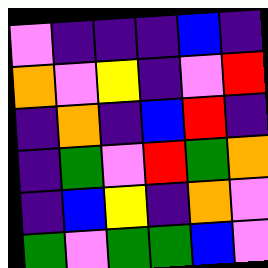[["violet", "indigo", "indigo", "indigo", "blue", "indigo"], ["orange", "violet", "yellow", "indigo", "violet", "red"], ["indigo", "orange", "indigo", "blue", "red", "indigo"], ["indigo", "green", "violet", "red", "green", "orange"], ["indigo", "blue", "yellow", "indigo", "orange", "violet"], ["green", "violet", "green", "green", "blue", "violet"]]